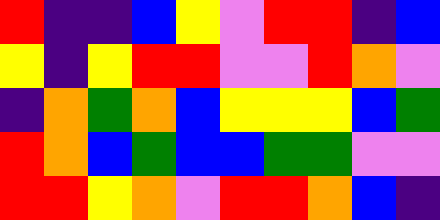[["red", "indigo", "indigo", "blue", "yellow", "violet", "red", "red", "indigo", "blue"], ["yellow", "indigo", "yellow", "red", "red", "violet", "violet", "red", "orange", "violet"], ["indigo", "orange", "green", "orange", "blue", "yellow", "yellow", "yellow", "blue", "green"], ["red", "orange", "blue", "green", "blue", "blue", "green", "green", "violet", "violet"], ["red", "red", "yellow", "orange", "violet", "red", "red", "orange", "blue", "indigo"]]